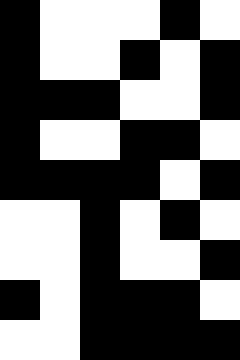[["black", "white", "white", "white", "black", "white"], ["black", "white", "white", "black", "white", "black"], ["black", "black", "black", "white", "white", "black"], ["black", "white", "white", "black", "black", "white"], ["black", "black", "black", "black", "white", "black"], ["white", "white", "black", "white", "black", "white"], ["white", "white", "black", "white", "white", "black"], ["black", "white", "black", "black", "black", "white"], ["white", "white", "black", "black", "black", "black"]]